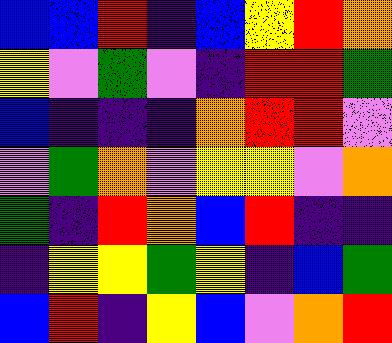[["blue", "blue", "red", "indigo", "blue", "yellow", "red", "orange"], ["yellow", "violet", "green", "violet", "indigo", "red", "red", "green"], ["blue", "indigo", "indigo", "indigo", "orange", "red", "red", "violet"], ["violet", "green", "orange", "violet", "yellow", "yellow", "violet", "orange"], ["green", "indigo", "red", "orange", "blue", "red", "indigo", "indigo"], ["indigo", "yellow", "yellow", "green", "yellow", "indigo", "blue", "green"], ["blue", "red", "indigo", "yellow", "blue", "violet", "orange", "red"]]